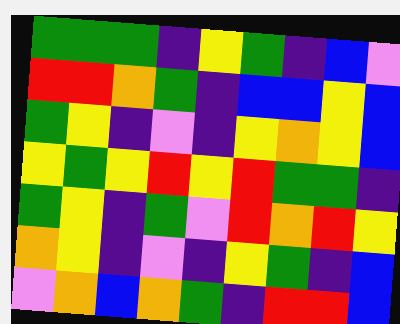[["green", "green", "green", "indigo", "yellow", "green", "indigo", "blue", "violet"], ["red", "red", "orange", "green", "indigo", "blue", "blue", "yellow", "blue"], ["green", "yellow", "indigo", "violet", "indigo", "yellow", "orange", "yellow", "blue"], ["yellow", "green", "yellow", "red", "yellow", "red", "green", "green", "indigo"], ["green", "yellow", "indigo", "green", "violet", "red", "orange", "red", "yellow"], ["orange", "yellow", "indigo", "violet", "indigo", "yellow", "green", "indigo", "blue"], ["violet", "orange", "blue", "orange", "green", "indigo", "red", "red", "blue"]]